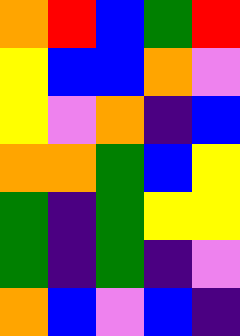[["orange", "red", "blue", "green", "red"], ["yellow", "blue", "blue", "orange", "violet"], ["yellow", "violet", "orange", "indigo", "blue"], ["orange", "orange", "green", "blue", "yellow"], ["green", "indigo", "green", "yellow", "yellow"], ["green", "indigo", "green", "indigo", "violet"], ["orange", "blue", "violet", "blue", "indigo"]]